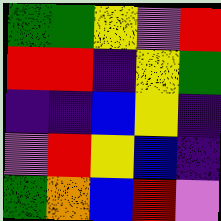[["green", "green", "yellow", "violet", "red"], ["red", "red", "indigo", "yellow", "green"], ["indigo", "indigo", "blue", "yellow", "indigo"], ["violet", "red", "yellow", "blue", "indigo"], ["green", "orange", "blue", "red", "violet"]]